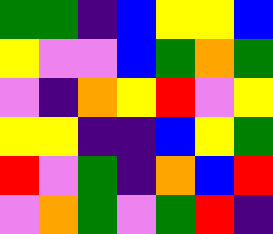[["green", "green", "indigo", "blue", "yellow", "yellow", "blue"], ["yellow", "violet", "violet", "blue", "green", "orange", "green"], ["violet", "indigo", "orange", "yellow", "red", "violet", "yellow"], ["yellow", "yellow", "indigo", "indigo", "blue", "yellow", "green"], ["red", "violet", "green", "indigo", "orange", "blue", "red"], ["violet", "orange", "green", "violet", "green", "red", "indigo"]]